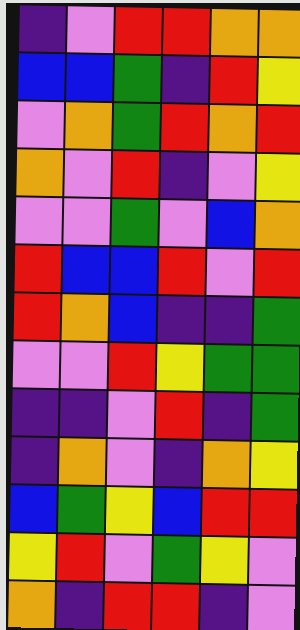[["indigo", "violet", "red", "red", "orange", "orange"], ["blue", "blue", "green", "indigo", "red", "yellow"], ["violet", "orange", "green", "red", "orange", "red"], ["orange", "violet", "red", "indigo", "violet", "yellow"], ["violet", "violet", "green", "violet", "blue", "orange"], ["red", "blue", "blue", "red", "violet", "red"], ["red", "orange", "blue", "indigo", "indigo", "green"], ["violet", "violet", "red", "yellow", "green", "green"], ["indigo", "indigo", "violet", "red", "indigo", "green"], ["indigo", "orange", "violet", "indigo", "orange", "yellow"], ["blue", "green", "yellow", "blue", "red", "red"], ["yellow", "red", "violet", "green", "yellow", "violet"], ["orange", "indigo", "red", "red", "indigo", "violet"]]